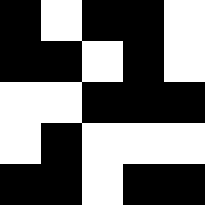[["black", "white", "black", "black", "white"], ["black", "black", "white", "black", "white"], ["white", "white", "black", "black", "black"], ["white", "black", "white", "white", "white"], ["black", "black", "white", "black", "black"]]